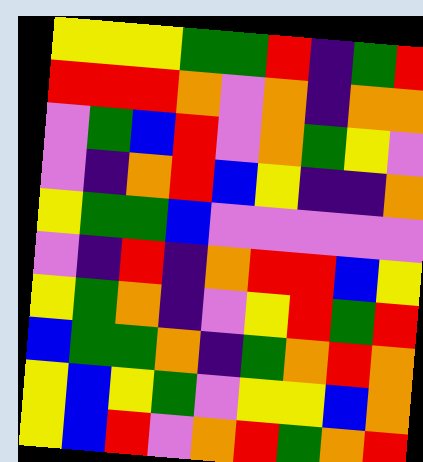[["yellow", "yellow", "yellow", "green", "green", "red", "indigo", "green", "red"], ["red", "red", "red", "orange", "violet", "orange", "indigo", "orange", "orange"], ["violet", "green", "blue", "red", "violet", "orange", "green", "yellow", "violet"], ["violet", "indigo", "orange", "red", "blue", "yellow", "indigo", "indigo", "orange"], ["yellow", "green", "green", "blue", "violet", "violet", "violet", "violet", "violet"], ["violet", "indigo", "red", "indigo", "orange", "red", "red", "blue", "yellow"], ["yellow", "green", "orange", "indigo", "violet", "yellow", "red", "green", "red"], ["blue", "green", "green", "orange", "indigo", "green", "orange", "red", "orange"], ["yellow", "blue", "yellow", "green", "violet", "yellow", "yellow", "blue", "orange"], ["yellow", "blue", "red", "violet", "orange", "red", "green", "orange", "red"]]